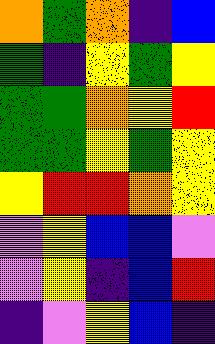[["orange", "green", "orange", "indigo", "blue"], ["green", "indigo", "yellow", "green", "yellow"], ["green", "green", "orange", "yellow", "red"], ["green", "green", "yellow", "green", "yellow"], ["yellow", "red", "red", "orange", "yellow"], ["violet", "yellow", "blue", "blue", "violet"], ["violet", "yellow", "indigo", "blue", "red"], ["indigo", "violet", "yellow", "blue", "indigo"]]